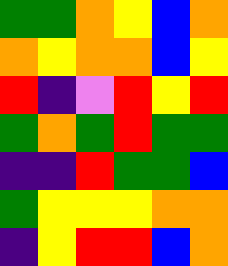[["green", "green", "orange", "yellow", "blue", "orange"], ["orange", "yellow", "orange", "orange", "blue", "yellow"], ["red", "indigo", "violet", "red", "yellow", "red"], ["green", "orange", "green", "red", "green", "green"], ["indigo", "indigo", "red", "green", "green", "blue"], ["green", "yellow", "yellow", "yellow", "orange", "orange"], ["indigo", "yellow", "red", "red", "blue", "orange"]]